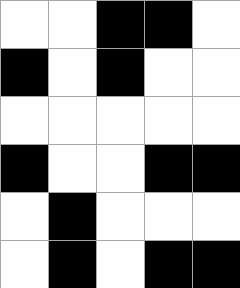[["white", "white", "black", "black", "white"], ["black", "white", "black", "white", "white"], ["white", "white", "white", "white", "white"], ["black", "white", "white", "black", "black"], ["white", "black", "white", "white", "white"], ["white", "black", "white", "black", "black"]]